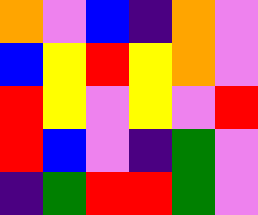[["orange", "violet", "blue", "indigo", "orange", "violet"], ["blue", "yellow", "red", "yellow", "orange", "violet"], ["red", "yellow", "violet", "yellow", "violet", "red"], ["red", "blue", "violet", "indigo", "green", "violet"], ["indigo", "green", "red", "red", "green", "violet"]]